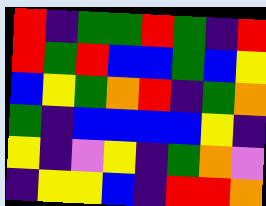[["red", "indigo", "green", "green", "red", "green", "indigo", "red"], ["red", "green", "red", "blue", "blue", "green", "blue", "yellow"], ["blue", "yellow", "green", "orange", "red", "indigo", "green", "orange"], ["green", "indigo", "blue", "blue", "blue", "blue", "yellow", "indigo"], ["yellow", "indigo", "violet", "yellow", "indigo", "green", "orange", "violet"], ["indigo", "yellow", "yellow", "blue", "indigo", "red", "red", "orange"]]